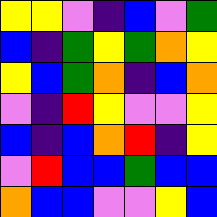[["yellow", "yellow", "violet", "indigo", "blue", "violet", "green"], ["blue", "indigo", "green", "yellow", "green", "orange", "yellow"], ["yellow", "blue", "green", "orange", "indigo", "blue", "orange"], ["violet", "indigo", "red", "yellow", "violet", "violet", "yellow"], ["blue", "indigo", "blue", "orange", "red", "indigo", "yellow"], ["violet", "red", "blue", "blue", "green", "blue", "blue"], ["orange", "blue", "blue", "violet", "violet", "yellow", "blue"]]